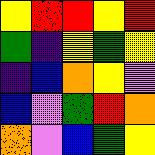[["yellow", "red", "red", "yellow", "red"], ["green", "indigo", "yellow", "green", "yellow"], ["indigo", "blue", "orange", "yellow", "violet"], ["blue", "violet", "green", "red", "orange"], ["orange", "violet", "blue", "green", "yellow"]]